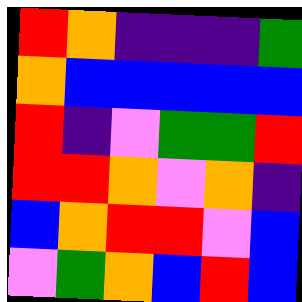[["red", "orange", "indigo", "indigo", "indigo", "green"], ["orange", "blue", "blue", "blue", "blue", "blue"], ["red", "indigo", "violet", "green", "green", "red"], ["red", "red", "orange", "violet", "orange", "indigo"], ["blue", "orange", "red", "red", "violet", "blue"], ["violet", "green", "orange", "blue", "red", "blue"]]